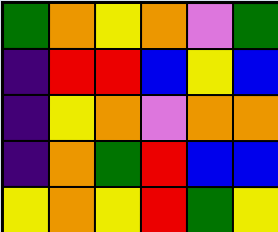[["green", "orange", "yellow", "orange", "violet", "green"], ["indigo", "red", "red", "blue", "yellow", "blue"], ["indigo", "yellow", "orange", "violet", "orange", "orange"], ["indigo", "orange", "green", "red", "blue", "blue"], ["yellow", "orange", "yellow", "red", "green", "yellow"]]